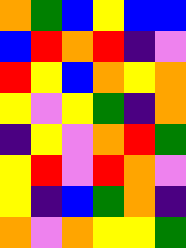[["orange", "green", "blue", "yellow", "blue", "blue"], ["blue", "red", "orange", "red", "indigo", "violet"], ["red", "yellow", "blue", "orange", "yellow", "orange"], ["yellow", "violet", "yellow", "green", "indigo", "orange"], ["indigo", "yellow", "violet", "orange", "red", "green"], ["yellow", "red", "violet", "red", "orange", "violet"], ["yellow", "indigo", "blue", "green", "orange", "indigo"], ["orange", "violet", "orange", "yellow", "yellow", "green"]]